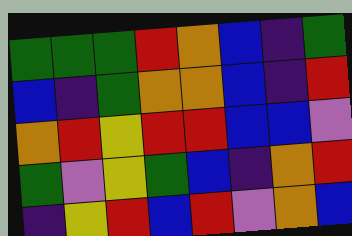[["green", "green", "green", "red", "orange", "blue", "indigo", "green"], ["blue", "indigo", "green", "orange", "orange", "blue", "indigo", "red"], ["orange", "red", "yellow", "red", "red", "blue", "blue", "violet"], ["green", "violet", "yellow", "green", "blue", "indigo", "orange", "red"], ["indigo", "yellow", "red", "blue", "red", "violet", "orange", "blue"]]